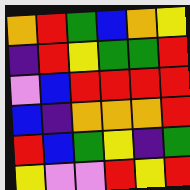[["orange", "red", "green", "blue", "orange", "yellow"], ["indigo", "red", "yellow", "green", "green", "red"], ["violet", "blue", "red", "red", "red", "red"], ["blue", "indigo", "orange", "orange", "orange", "red"], ["red", "blue", "green", "yellow", "indigo", "green"], ["yellow", "violet", "violet", "red", "yellow", "red"]]